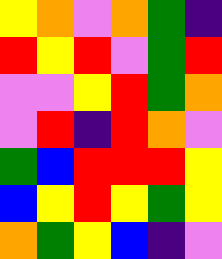[["yellow", "orange", "violet", "orange", "green", "indigo"], ["red", "yellow", "red", "violet", "green", "red"], ["violet", "violet", "yellow", "red", "green", "orange"], ["violet", "red", "indigo", "red", "orange", "violet"], ["green", "blue", "red", "red", "red", "yellow"], ["blue", "yellow", "red", "yellow", "green", "yellow"], ["orange", "green", "yellow", "blue", "indigo", "violet"]]